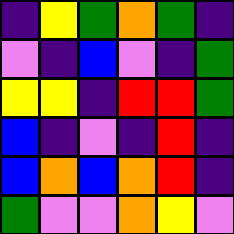[["indigo", "yellow", "green", "orange", "green", "indigo"], ["violet", "indigo", "blue", "violet", "indigo", "green"], ["yellow", "yellow", "indigo", "red", "red", "green"], ["blue", "indigo", "violet", "indigo", "red", "indigo"], ["blue", "orange", "blue", "orange", "red", "indigo"], ["green", "violet", "violet", "orange", "yellow", "violet"]]